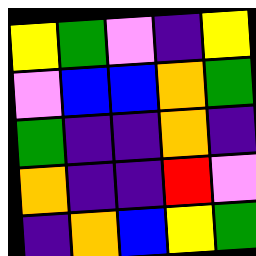[["yellow", "green", "violet", "indigo", "yellow"], ["violet", "blue", "blue", "orange", "green"], ["green", "indigo", "indigo", "orange", "indigo"], ["orange", "indigo", "indigo", "red", "violet"], ["indigo", "orange", "blue", "yellow", "green"]]